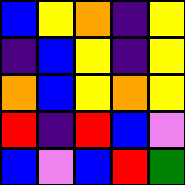[["blue", "yellow", "orange", "indigo", "yellow"], ["indigo", "blue", "yellow", "indigo", "yellow"], ["orange", "blue", "yellow", "orange", "yellow"], ["red", "indigo", "red", "blue", "violet"], ["blue", "violet", "blue", "red", "green"]]